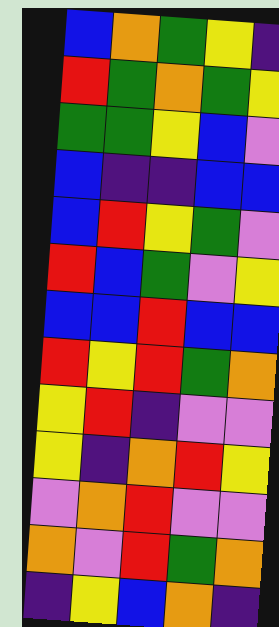[["blue", "orange", "green", "yellow", "indigo"], ["red", "green", "orange", "green", "yellow"], ["green", "green", "yellow", "blue", "violet"], ["blue", "indigo", "indigo", "blue", "blue"], ["blue", "red", "yellow", "green", "violet"], ["red", "blue", "green", "violet", "yellow"], ["blue", "blue", "red", "blue", "blue"], ["red", "yellow", "red", "green", "orange"], ["yellow", "red", "indigo", "violet", "violet"], ["yellow", "indigo", "orange", "red", "yellow"], ["violet", "orange", "red", "violet", "violet"], ["orange", "violet", "red", "green", "orange"], ["indigo", "yellow", "blue", "orange", "indigo"]]